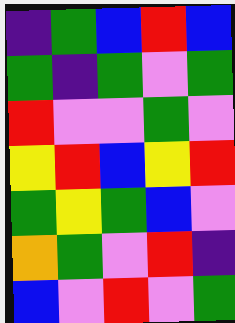[["indigo", "green", "blue", "red", "blue"], ["green", "indigo", "green", "violet", "green"], ["red", "violet", "violet", "green", "violet"], ["yellow", "red", "blue", "yellow", "red"], ["green", "yellow", "green", "blue", "violet"], ["orange", "green", "violet", "red", "indigo"], ["blue", "violet", "red", "violet", "green"]]